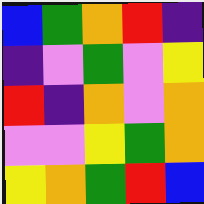[["blue", "green", "orange", "red", "indigo"], ["indigo", "violet", "green", "violet", "yellow"], ["red", "indigo", "orange", "violet", "orange"], ["violet", "violet", "yellow", "green", "orange"], ["yellow", "orange", "green", "red", "blue"]]